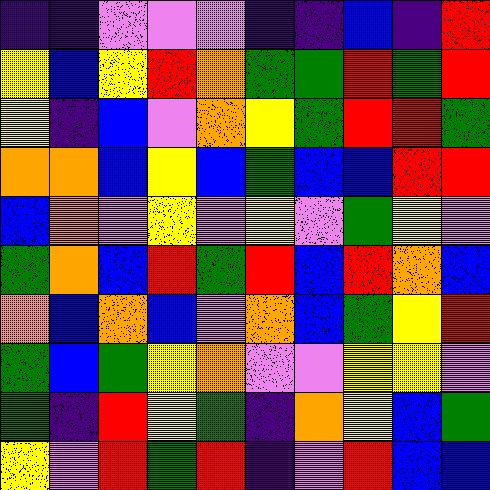[["indigo", "indigo", "violet", "violet", "violet", "indigo", "indigo", "blue", "indigo", "red"], ["yellow", "blue", "yellow", "red", "orange", "green", "green", "red", "green", "red"], ["yellow", "indigo", "blue", "violet", "orange", "yellow", "green", "red", "red", "green"], ["orange", "orange", "blue", "yellow", "blue", "green", "blue", "blue", "red", "red"], ["blue", "orange", "violet", "yellow", "violet", "yellow", "violet", "green", "yellow", "violet"], ["green", "orange", "blue", "red", "green", "red", "blue", "red", "orange", "blue"], ["orange", "blue", "orange", "blue", "violet", "orange", "blue", "green", "yellow", "red"], ["green", "blue", "green", "yellow", "orange", "violet", "violet", "yellow", "yellow", "violet"], ["green", "indigo", "red", "yellow", "green", "indigo", "orange", "yellow", "blue", "green"], ["yellow", "violet", "red", "green", "red", "indigo", "violet", "red", "blue", "blue"]]